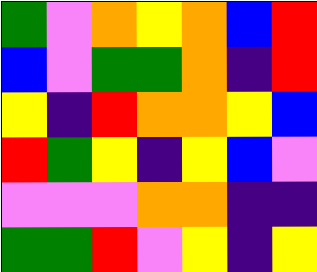[["green", "violet", "orange", "yellow", "orange", "blue", "red"], ["blue", "violet", "green", "green", "orange", "indigo", "red"], ["yellow", "indigo", "red", "orange", "orange", "yellow", "blue"], ["red", "green", "yellow", "indigo", "yellow", "blue", "violet"], ["violet", "violet", "violet", "orange", "orange", "indigo", "indigo"], ["green", "green", "red", "violet", "yellow", "indigo", "yellow"]]